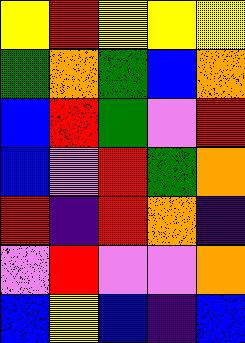[["yellow", "red", "yellow", "yellow", "yellow"], ["green", "orange", "green", "blue", "orange"], ["blue", "red", "green", "violet", "red"], ["blue", "violet", "red", "green", "orange"], ["red", "indigo", "red", "orange", "indigo"], ["violet", "red", "violet", "violet", "orange"], ["blue", "yellow", "blue", "indigo", "blue"]]